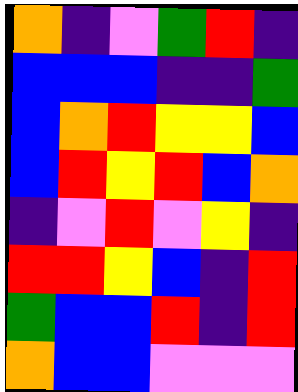[["orange", "indigo", "violet", "green", "red", "indigo"], ["blue", "blue", "blue", "indigo", "indigo", "green"], ["blue", "orange", "red", "yellow", "yellow", "blue"], ["blue", "red", "yellow", "red", "blue", "orange"], ["indigo", "violet", "red", "violet", "yellow", "indigo"], ["red", "red", "yellow", "blue", "indigo", "red"], ["green", "blue", "blue", "red", "indigo", "red"], ["orange", "blue", "blue", "violet", "violet", "violet"]]